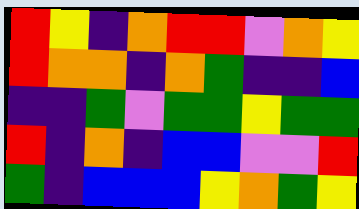[["red", "yellow", "indigo", "orange", "red", "red", "violet", "orange", "yellow"], ["red", "orange", "orange", "indigo", "orange", "green", "indigo", "indigo", "blue"], ["indigo", "indigo", "green", "violet", "green", "green", "yellow", "green", "green"], ["red", "indigo", "orange", "indigo", "blue", "blue", "violet", "violet", "red"], ["green", "indigo", "blue", "blue", "blue", "yellow", "orange", "green", "yellow"]]